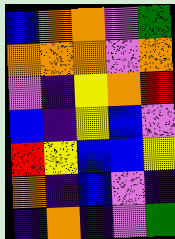[["blue", "orange", "orange", "violet", "green"], ["orange", "orange", "orange", "violet", "orange"], ["violet", "indigo", "yellow", "orange", "red"], ["blue", "indigo", "yellow", "blue", "violet"], ["red", "yellow", "blue", "blue", "yellow"], ["orange", "indigo", "blue", "violet", "indigo"], ["indigo", "orange", "indigo", "violet", "green"]]